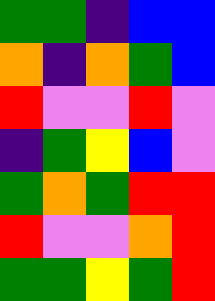[["green", "green", "indigo", "blue", "blue"], ["orange", "indigo", "orange", "green", "blue"], ["red", "violet", "violet", "red", "violet"], ["indigo", "green", "yellow", "blue", "violet"], ["green", "orange", "green", "red", "red"], ["red", "violet", "violet", "orange", "red"], ["green", "green", "yellow", "green", "red"]]